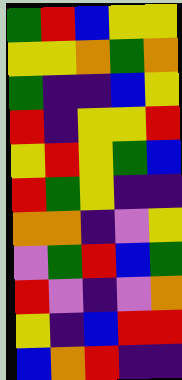[["green", "red", "blue", "yellow", "yellow"], ["yellow", "yellow", "orange", "green", "orange"], ["green", "indigo", "indigo", "blue", "yellow"], ["red", "indigo", "yellow", "yellow", "red"], ["yellow", "red", "yellow", "green", "blue"], ["red", "green", "yellow", "indigo", "indigo"], ["orange", "orange", "indigo", "violet", "yellow"], ["violet", "green", "red", "blue", "green"], ["red", "violet", "indigo", "violet", "orange"], ["yellow", "indigo", "blue", "red", "red"], ["blue", "orange", "red", "indigo", "indigo"]]